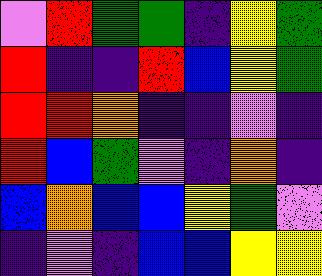[["violet", "red", "green", "green", "indigo", "yellow", "green"], ["red", "indigo", "indigo", "red", "blue", "yellow", "green"], ["red", "red", "orange", "indigo", "indigo", "violet", "indigo"], ["red", "blue", "green", "violet", "indigo", "orange", "indigo"], ["blue", "orange", "blue", "blue", "yellow", "green", "violet"], ["indigo", "violet", "indigo", "blue", "blue", "yellow", "yellow"]]